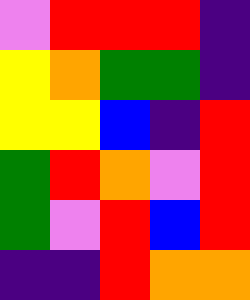[["violet", "red", "red", "red", "indigo"], ["yellow", "orange", "green", "green", "indigo"], ["yellow", "yellow", "blue", "indigo", "red"], ["green", "red", "orange", "violet", "red"], ["green", "violet", "red", "blue", "red"], ["indigo", "indigo", "red", "orange", "orange"]]